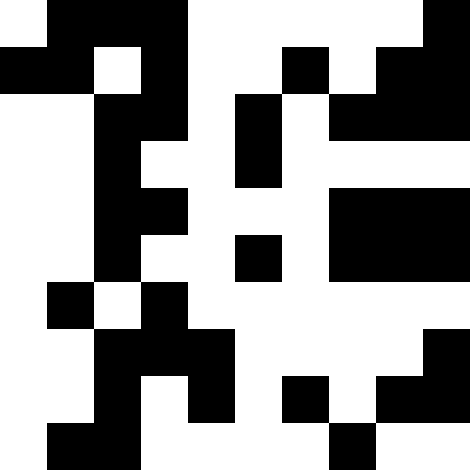[["white", "black", "black", "black", "white", "white", "white", "white", "white", "black"], ["black", "black", "white", "black", "white", "white", "black", "white", "black", "black"], ["white", "white", "black", "black", "white", "black", "white", "black", "black", "black"], ["white", "white", "black", "white", "white", "black", "white", "white", "white", "white"], ["white", "white", "black", "black", "white", "white", "white", "black", "black", "black"], ["white", "white", "black", "white", "white", "black", "white", "black", "black", "black"], ["white", "black", "white", "black", "white", "white", "white", "white", "white", "white"], ["white", "white", "black", "black", "black", "white", "white", "white", "white", "black"], ["white", "white", "black", "white", "black", "white", "black", "white", "black", "black"], ["white", "black", "black", "white", "white", "white", "white", "black", "white", "white"]]